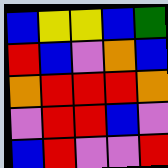[["blue", "yellow", "yellow", "blue", "green"], ["red", "blue", "violet", "orange", "blue"], ["orange", "red", "red", "red", "orange"], ["violet", "red", "red", "blue", "violet"], ["blue", "red", "violet", "violet", "red"]]